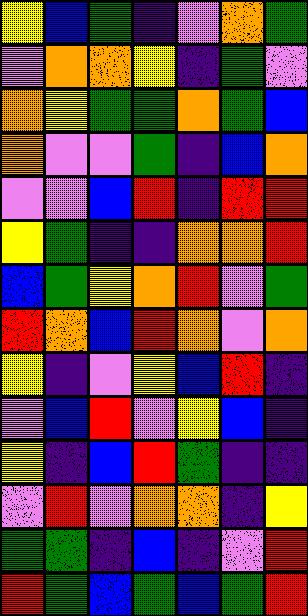[["yellow", "blue", "green", "indigo", "violet", "orange", "green"], ["violet", "orange", "orange", "yellow", "indigo", "green", "violet"], ["orange", "yellow", "green", "green", "orange", "green", "blue"], ["orange", "violet", "violet", "green", "indigo", "blue", "orange"], ["violet", "violet", "blue", "red", "indigo", "red", "red"], ["yellow", "green", "indigo", "indigo", "orange", "orange", "red"], ["blue", "green", "yellow", "orange", "red", "violet", "green"], ["red", "orange", "blue", "red", "orange", "violet", "orange"], ["yellow", "indigo", "violet", "yellow", "blue", "red", "indigo"], ["violet", "blue", "red", "violet", "yellow", "blue", "indigo"], ["yellow", "indigo", "blue", "red", "green", "indigo", "indigo"], ["violet", "red", "violet", "orange", "orange", "indigo", "yellow"], ["green", "green", "indigo", "blue", "indigo", "violet", "red"], ["red", "green", "blue", "green", "blue", "green", "red"]]